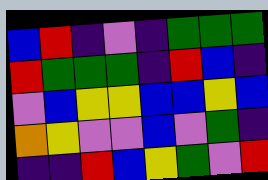[["blue", "red", "indigo", "violet", "indigo", "green", "green", "green"], ["red", "green", "green", "green", "indigo", "red", "blue", "indigo"], ["violet", "blue", "yellow", "yellow", "blue", "blue", "yellow", "blue"], ["orange", "yellow", "violet", "violet", "blue", "violet", "green", "indigo"], ["indigo", "indigo", "red", "blue", "yellow", "green", "violet", "red"]]